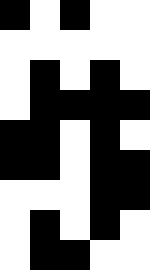[["black", "white", "black", "white", "white"], ["white", "white", "white", "white", "white"], ["white", "black", "white", "black", "white"], ["white", "black", "black", "black", "black"], ["black", "black", "white", "black", "white"], ["black", "black", "white", "black", "black"], ["white", "white", "white", "black", "black"], ["white", "black", "white", "black", "white"], ["white", "black", "black", "white", "white"]]